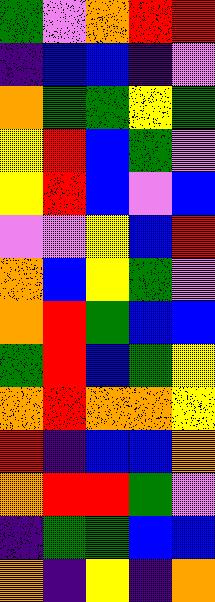[["green", "violet", "orange", "red", "red"], ["indigo", "blue", "blue", "indigo", "violet"], ["orange", "green", "green", "yellow", "green"], ["yellow", "red", "blue", "green", "violet"], ["yellow", "red", "blue", "violet", "blue"], ["violet", "violet", "yellow", "blue", "red"], ["orange", "blue", "yellow", "green", "violet"], ["orange", "red", "green", "blue", "blue"], ["green", "red", "blue", "green", "yellow"], ["orange", "red", "orange", "orange", "yellow"], ["red", "indigo", "blue", "blue", "orange"], ["orange", "red", "red", "green", "violet"], ["indigo", "green", "green", "blue", "blue"], ["orange", "indigo", "yellow", "indigo", "orange"]]